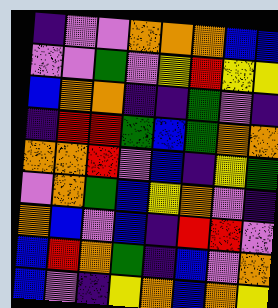[["indigo", "violet", "violet", "orange", "orange", "orange", "blue", "blue"], ["violet", "violet", "green", "violet", "yellow", "red", "yellow", "yellow"], ["blue", "orange", "orange", "indigo", "indigo", "green", "violet", "indigo"], ["indigo", "red", "red", "green", "blue", "green", "orange", "orange"], ["orange", "orange", "red", "violet", "blue", "indigo", "yellow", "green"], ["violet", "orange", "green", "blue", "yellow", "orange", "violet", "indigo"], ["orange", "blue", "violet", "blue", "indigo", "red", "red", "violet"], ["blue", "red", "orange", "green", "indigo", "blue", "violet", "orange"], ["blue", "violet", "indigo", "yellow", "orange", "blue", "orange", "yellow"]]